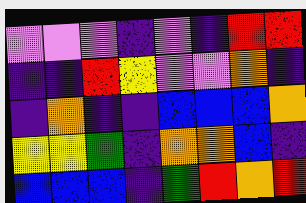[["violet", "violet", "violet", "indigo", "violet", "indigo", "red", "red"], ["indigo", "indigo", "red", "yellow", "violet", "violet", "orange", "indigo"], ["indigo", "orange", "indigo", "indigo", "blue", "blue", "blue", "orange"], ["yellow", "yellow", "green", "indigo", "orange", "orange", "blue", "indigo"], ["blue", "blue", "blue", "indigo", "green", "red", "orange", "red"]]